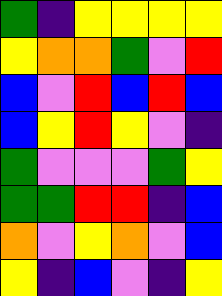[["green", "indigo", "yellow", "yellow", "yellow", "yellow"], ["yellow", "orange", "orange", "green", "violet", "red"], ["blue", "violet", "red", "blue", "red", "blue"], ["blue", "yellow", "red", "yellow", "violet", "indigo"], ["green", "violet", "violet", "violet", "green", "yellow"], ["green", "green", "red", "red", "indigo", "blue"], ["orange", "violet", "yellow", "orange", "violet", "blue"], ["yellow", "indigo", "blue", "violet", "indigo", "yellow"]]